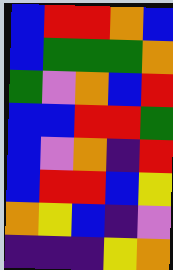[["blue", "red", "red", "orange", "blue"], ["blue", "green", "green", "green", "orange"], ["green", "violet", "orange", "blue", "red"], ["blue", "blue", "red", "red", "green"], ["blue", "violet", "orange", "indigo", "red"], ["blue", "red", "red", "blue", "yellow"], ["orange", "yellow", "blue", "indigo", "violet"], ["indigo", "indigo", "indigo", "yellow", "orange"]]